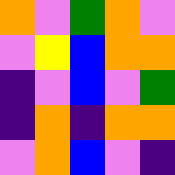[["orange", "violet", "green", "orange", "violet"], ["violet", "yellow", "blue", "orange", "orange"], ["indigo", "violet", "blue", "violet", "green"], ["indigo", "orange", "indigo", "orange", "orange"], ["violet", "orange", "blue", "violet", "indigo"]]